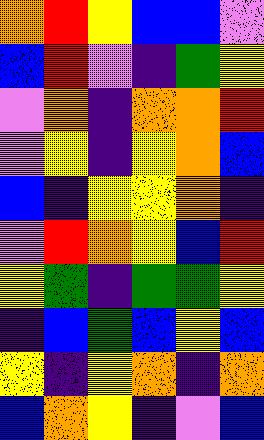[["orange", "red", "yellow", "blue", "blue", "violet"], ["blue", "red", "violet", "indigo", "green", "yellow"], ["violet", "orange", "indigo", "orange", "orange", "red"], ["violet", "yellow", "indigo", "yellow", "orange", "blue"], ["blue", "indigo", "yellow", "yellow", "orange", "indigo"], ["violet", "red", "orange", "yellow", "blue", "red"], ["yellow", "green", "indigo", "green", "green", "yellow"], ["indigo", "blue", "green", "blue", "yellow", "blue"], ["yellow", "indigo", "yellow", "orange", "indigo", "orange"], ["blue", "orange", "yellow", "indigo", "violet", "blue"]]